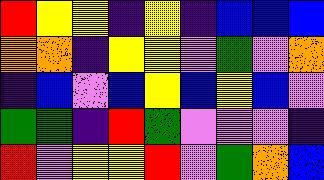[["red", "yellow", "yellow", "indigo", "yellow", "indigo", "blue", "blue", "blue"], ["orange", "orange", "indigo", "yellow", "yellow", "violet", "green", "violet", "orange"], ["indigo", "blue", "violet", "blue", "yellow", "blue", "yellow", "blue", "violet"], ["green", "green", "indigo", "red", "green", "violet", "violet", "violet", "indigo"], ["red", "violet", "yellow", "yellow", "red", "violet", "green", "orange", "blue"]]